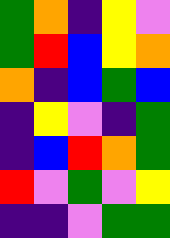[["green", "orange", "indigo", "yellow", "violet"], ["green", "red", "blue", "yellow", "orange"], ["orange", "indigo", "blue", "green", "blue"], ["indigo", "yellow", "violet", "indigo", "green"], ["indigo", "blue", "red", "orange", "green"], ["red", "violet", "green", "violet", "yellow"], ["indigo", "indigo", "violet", "green", "green"]]